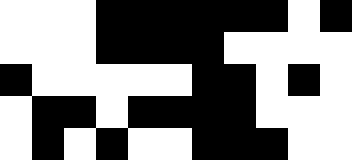[["white", "white", "white", "black", "black", "black", "black", "black", "black", "white", "black"], ["white", "white", "white", "black", "black", "black", "black", "white", "white", "white", "white"], ["black", "white", "white", "white", "white", "white", "black", "black", "white", "black", "white"], ["white", "black", "black", "white", "black", "black", "black", "black", "white", "white", "white"], ["white", "black", "white", "black", "white", "white", "black", "black", "black", "white", "white"]]